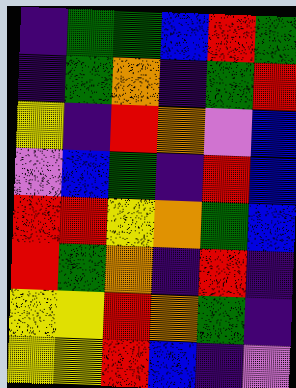[["indigo", "green", "green", "blue", "red", "green"], ["indigo", "green", "orange", "indigo", "green", "red"], ["yellow", "indigo", "red", "orange", "violet", "blue"], ["violet", "blue", "green", "indigo", "red", "blue"], ["red", "red", "yellow", "orange", "green", "blue"], ["red", "green", "orange", "indigo", "red", "indigo"], ["yellow", "yellow", "red", "orange", "green", "indigo"], ["yellow", "yellow", "red", "blue", "indigo", "violet"]]